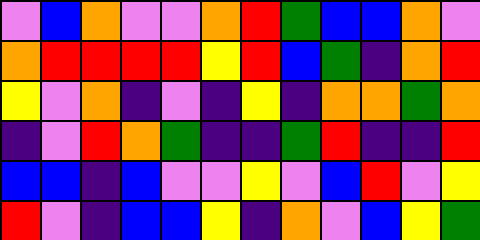[["violet", "blue", "orange", "violet", "violet", "orange", "red", "green", "blue", "blue", "orange", "violet"], ["orange", "red", "red", "red", "red", "yellow", "red", "blue", "green", "indigo", "orange", "red"], ["yellow", "violet", "orange", "indigo", "violet", "indigo", "yellow", "indigo", "orange", "orange", "green", "orange"], ["indigo", "violet", "red", "orange", "green", "indigo", "indigo", "green", "red", "indigo", "indigo", "red"], ["blue", "blue", "indigo", "blue", "violet", "violet", "yellow", "violet", "blue", "red", "violet", "yellow"], ["red", "violet", "indigo", "blue", "blue", "yellow", "indigo", "orange", "violet", "blue", "yellow", "green"]]